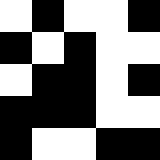[["white", "black", "white", "white", "black"], ["black", "white", "black", "white", "white"], ["white", "black", "black", "white", "black"], ["black", "black", "black", "white", "white"], ["black", "white", "white", "black", "black"]]